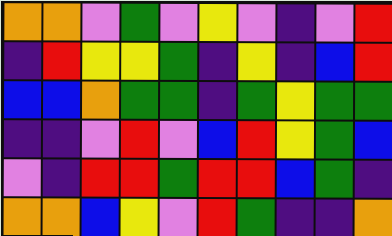[["orange", "orange", "violet", "green", "violet", "yellow", "violet", "indigo", "violet", "red"], ["indigo", "red", "yellow", "yellow", "green", "indigo", "yellow", "indigo", "blue", "red"], ["blue", "blue", "orange", "green", "green", "indigo", "green", "yellow", "green", "green"], ["indigo", "indigo", "violet", "red", "violet", "blue", "red", "yellow", "green", "blue"], ["violet", "indigo", "red", "red", "green", "red", "red", "blue", "green", "indigo"], ["orange", "orange", "blue", "yellow", "violet", "red", "green", "indigo", "indigo", "orange"]]